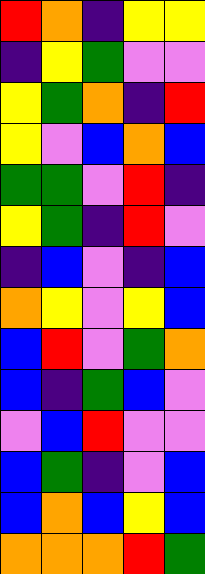[["red", "orange", "indigo", "yellow", "yellow"], ["indigo", "yellow", "green", "violet", "violet"], ["yellow", "green", "orange", "indigo", "red"], ["yellow", "violet", "blue", "orange", "blue"], ["green", "green", "violet", "red", "indigo"], ["yellow", "green", "indigo", "red", "violet"], ["indigo", "blue", "violet", "indigo", "blue"], ["orange", "yellow", "violet", "yellow", "blue"], ["blue", "red", "violet", "green", "orange"], ["blue", "indigo", "green", "blue", "violet"], ["violet", "blue", "red", "violet", "violet"], ["blue", "green", "indigo", "violet", "blue"], ["blue", "orange", "blue", "yellow", "blue"], ["orange", "orange", "orange", "red", "green"]]